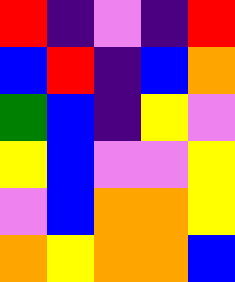[["red", "indigo", "violet", "indigo", "red"], ["blue", "red", "indigo", "blue", "orange"], ["green", "blue", "indigo", "yellow", "violet"], ["yellow", "blue", "violet", "violet", "yellow"], ["violet", "blue", "orange", "orange", "yellow"], ["orange", "yellow", "orange", "orange", "blue"]]